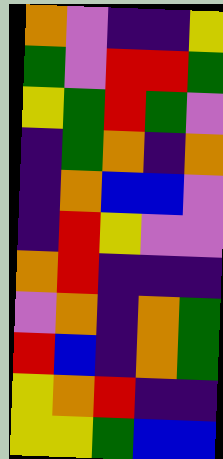[["orange", "violet", "indigo", "indigo", "yellow"], ["green", "violet", "red", "red", "green"], ["yellow", "green", "red", "green", "violet"], ["indigo", "green", "orange", "indigo", "orange"], ["indigo", "orange", "blue", "blue", "violet"], ["indigo", "red", "yellow", "violet", "violet"], ["orange", "red", "indigo", "indigo", "indigo"], ["violet", "orange", "indigo", "orange", "green"], ["red", "blue", "indigo", "orange", "green"], ["yellow", "orange", "red", "indigo", "indigo"], ["yellow", "yellow", "green", "blue", "blue"]]